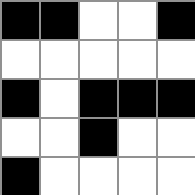[["black", "black", "white", "white", "black"], ["white", "white", "white", "white", "white"], ["black", "white", "black", "black", "black"], ["white", "white", "black", "white", "white"], ["black", "white", "white", "white", "white"]]